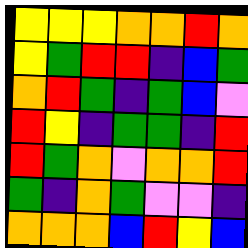[["yellow", "yellow", "yellow", "orange", "orange", "red", "orange"], ["yellow", "green", "red", "red", "indigo", "blue", "green"], ["orange", "red", "green", "indigo", "green", "blue", "violet"], ["red", "yellow", "indigo", "green", "green", "indigo", "red"], ["red", "green", "orange", "violet", "orange", "orange", "red"], ["green", "indigo", "orange", "green", "violet", "violet", "indigo"], ["orange", "orange", "orange", "blue", "red", "yellow", "blue"]]